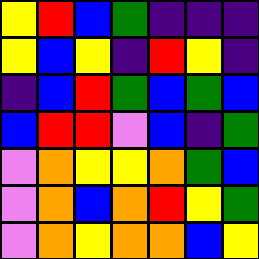[["yellow", "red", "blue", "green", "indigo", "indigo", "indigo"], ["yellow", "blue", "yellow", "indigo", "red", "yellow", "indigo"], ["indigo", "blue", "red", "green", "blue", "green", "blue"], ["blue", "red", "red", "violet", "blue", "indigo", "green"], ["violet", "orange", "yellow", "yellow", "orange", "green", "blue"], ["violet", "orange", "blue", "orange", "red", "yellow", "green"], ["violet", "orange", "yellow", "orange", "orange", "blue", "yellow"]]